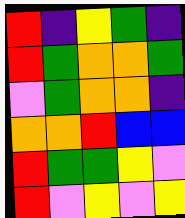[["red", "indigo", "yellow", "green", "indigo"], ["red", "green", "orange", "orange", "green"], ["violet", "green", "orange", "orange", "indigo"], ["orange", "orange", "red", "blue", "blue"], ["red", "green", "green", "yellow", "violet"], ["red", "violet", "yellow", "violet", "yellow"]]